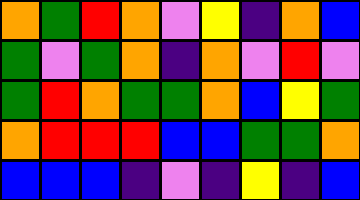[["orange", "green", "red", "orange", "violet", "yellow", "indigo", "orange", "blue"], ["green", "violet", "green", "orange", "indigo", "orange", "violet", "red", "violet"], ["green", "red", "orange", "green", "green", "orange", "blue", "yellow", "green"], ["orange", "red", "red", "red", "blue", "blue", "green", "green", "orange"], ["blue", "blue", "blue", "indigo", "violet", "indigo", "yellow", "indigo", "blue"]]